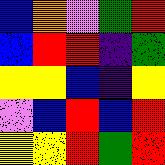[["blue", "orange", "violet", "green", "red"], ["blue", "red", "red", "indigo", "green"], ["yellow", "yellow", "blue", "indigo", "yellow"], ["violet", "blue", "red", "blue", "red"], ["yellow", "yellow", "red", "green", "red"]]